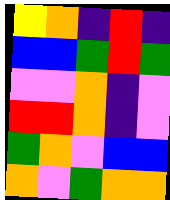[["yellow", "orange", "indigo", "red", "indigo"], ["blue", "blue", "green", "red", "green"], ["violet", "violet", "orange", "indigo", "violet"], ["red", "red", "orange", "indigo", "violet"], ["green", "orange", "violet", "blue", "blue"], ["orange", "violet", "green", "orange", "orange"]]